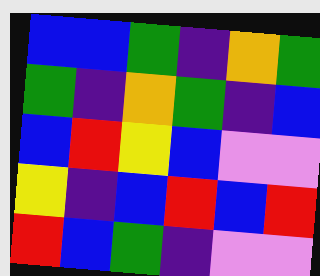[["blue", "blue", "green", "indigo", "orange", "green"], ["green", "indigo", "orange", "green", "indigo", "blue"], ["blue", "red", "yellow", "blue", "violet", "violet"], ["yellow", "indigo", "blue", "red", "blue", "red"], ["red", "blue", "green", "indigo", "violet", "violet"]]